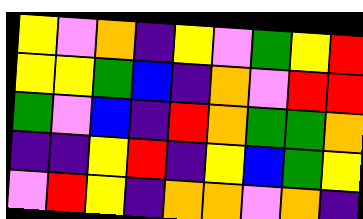[["yellow", "violet", "orange", "indigo", "yellow", "violet", "green", "yellow", "red"], ["yellow", "yellow", "green", "blue", "indigo", "orange", "violet", "red", "red"], ["green", "violet", "blue", "indigo", "red", "orange", "green", "green", "orange"], ["indigo", "indigo", "yellow", "red", "indigo", "yellow", "blue", "green", "yellow"], ["violet", "red", "yellow", "indigo", "orange", "orange", "violet", "orange", "indigo"]]